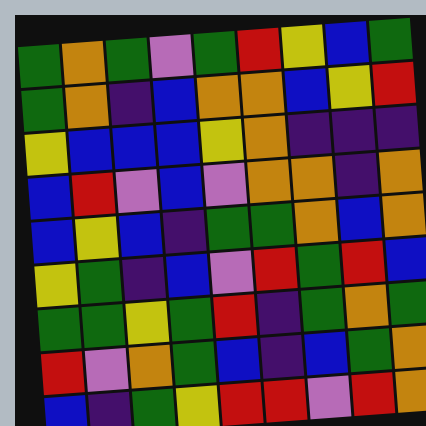[["green", "orange", "green", "violet", "green", "red", "yellow", "blue", "green"], ["green", "orange", "indigo", "blue", "orange", "orange", "blue", "yellow", "red"], ["yellow", "blue", "blue", "blue", "yellow", "orange", "indigo", "indigo", "indigo"], ["blue", "red", "violet", "blue", "violet", "orange", "orange", "indigo", "orange"], ["blue", "yellow", "blue", "indigo", "green", "green", "orange", "blue", "orange"], ["yellow", "green", "indigo", "blue", "violet", "red", "green", "red", "blue"], ["green", "green", "yellow", "green", "red", "indigo", "green", "orange", "green"], ["red", "violet", "orange", "green", "blue", "indigo", "blue", "green", "orange"], ["blue", "indigo", "green", "yellow", "red", "red", "violet", "red", "orange"]]